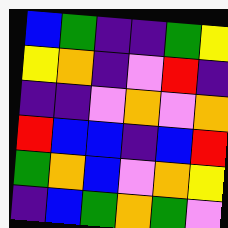[["blue", "green", "indigo", "indigo", "green", "yellow"], ["yellow", "orange", "indigo", "violet", "red", "indigo"], ["indigo", "indigo", "violet", "orange", "violet", "orange"], ["red", "blue", "blue", "indigo", "blue", "red"], ["green", "orange", "blue", "violet", "orange", "yellow"], ["indigo", "blue", "green", "orange", "green", "violet"]]